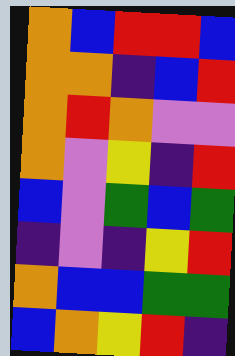[["orange", "blue", "red", "red", "blue"], ["orange", "orange", "indigo", "blue", "red"], ["orange", "red", "orange", "violet", "violet"], ["orange", "violet", "yellow", "indigo", "red"], ["blue", "violet", "green", "blue", "green"], ["indigo", "violet", "indigo", "yellow", "red"], ["orange", "blue", "blue", "green", "green"], ["blue", "orange", "yellow", "red", "indigo"]]